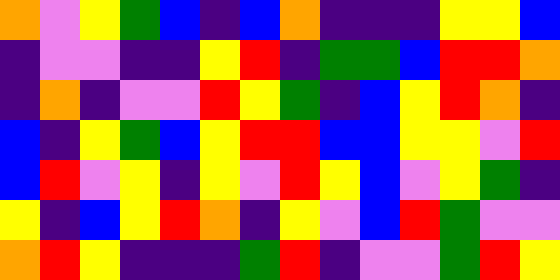[["orange", "violet", "yellow", "green", "blue", "indigo", "blue", "orange", "indigo", "indigo", "indigo", "yellow", "yellow", "blue"], ["indigo", "violet", "violet", "indigo", "indigo", "yellow", "red", "indigo", "green", "green", "blue", "red", "red", "orange"], ["indigo", "orange", "indigo", "violet", "violet", "red", "yellow", "green", "indigo", "blue", "yellow", "red", "orange", "indigo"], ["blue", "indigo", "yellow", "green", "blue", "yellow", "red", "red", "blue", "blue", "yellow", "yellow", "violet", "red"], ["blue", "red", "violet", "yellow", "indigo", "yellow", "violet", "red", "yellow", "blue", "violet", "yellow", "green", "indigo"], ["yellow", "indigo", "blue", "yellow", "red", "orange", "indigo", "yellow", "violet", "blue", "red", "green", "violet", "violet"], ["orange", "red", "yellow", "indigo", "indigo", "indigo", "green", "red", "indigo", "violet", "violet", "green", "red", "yellow"]]